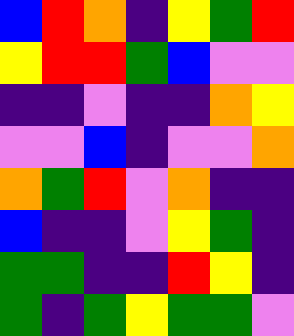[["blue", "red", "orange", "indigo", "yellow", "green", "red"], ["yellow", "red", "red", "green", "blue", "violet", "violet"], ["indigo", "indigo", "violet", "indigo", "indigo", "orange", "yellow"], ["violet", "violet", "blue", "indigo", "violet", "violet", "orange"], ["orange", "green", "red", "violet", "orange", "indigo", "indigo"], ["blue", "indigo", "indigo", "violet", "yellow", "green", "indigo"], ["green", "green", "indigo", "indigo", "red", "yellow", "indigo"], ["green", "indigo", "green", "yellow", "green", "green", "violet"]]